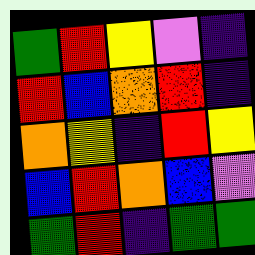[["green", "red", "yellow", "violet", "indigo"], ["red", "blue", "orange", "red", "indigo"], ["orange", "yellow", "indigo", "red", "yellow"], ["blue", "red", "orange", "blue", "violet"], ["green", "red", "indigo", "green", "green"]]